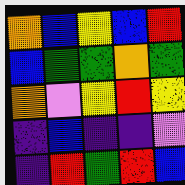[["orange", "blue", "yellow", "blue", "red"], ["blue", "green", "green", "orange", "green"], ["orange", "violet", "yellow", "red", "yellow"], ["indigo", "blue", "indigo", "indigo", "violet"], ["indigo", "red", "green", "red", "blue"]]